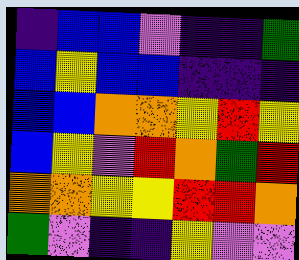[["indigo", "blue", "blue", "violet", "indigo", "indigo", "green"], ["blue", "yellow", "blue", "blue", "indigo", "indigo", "indigo"], ["blue", "blue", "orange", "orange", "yellow", "red", "yellow"], ["blue", "yellow", "violet", "red", "orange", "green", "red"], ["orange", "orange", "yellow", "yellow", "red", "red", "orange"], ["green", "violet", "indigo", "indigo", "yellow", "violet", "violet"]]